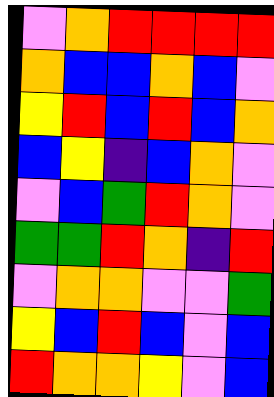[["violet", "orange", "red", "red", "red", "red"], ["orange", "blue", "blue", "orange", "blue", "violet"], ["yellow", "red", "blue", "red", "blue", "orange"], ["blue", "yellow", "indigo", "blue", "orange", "violet"], ["violet", "blue", "green", "red", "orange", "violet"], ["green", "green", "red", "orange", "indigo", "red"], ["violet", "orange", "orange", "violet", "violet", "green"], ["yellow", "blue", "red", "blue", "violet", "blue"], ["red", "orange", "orange", "yellow", "violet", "blue"]]